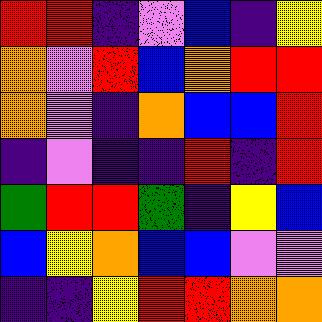[["red", "red", "indigo", "violet", "blue", "indigo", "yellow"], ["orange", "violet", "red", "blue", "orange", "red", "red"], ["orange", "violet", "indigo", "orange", "blue", "blue", "red"], ["indigo", "violet", "indigo", "indigo", "red", "indigo", "red"], ["green", "red", "red", "green", "indigo", "yellow", "blue"], ["blue", "yellow", "orange", "blue", "blue", "violet", "violet"], ["indigo", "indigo", "yellow", "red", "red", "orange", "orange"]]